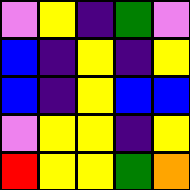[["violet", "yellow", "indigo", "green", "violet"], ["blue", "indigo", "yellow", "indigo", "yellow"], ["blue", "indigo", "yellow", "blue", "blue"], ["violet", "yellow", "yellow", "indigo", "yellow"], ["red", "yellow", "yellow", "green", "orange"]]